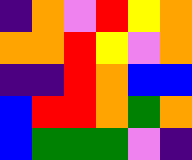[["indigo", "orange", "violet", "red", "yellow", "orange"], ["orange", "orange", "red", "yellow", "violet", "orange"], ["indigo", "indigo", "red", "orange", "blue", "blue"], ["blue", "red", "red", "orange", "green", "orange"], ["blue", "green", "green", "green", "violet", "indigo"]]